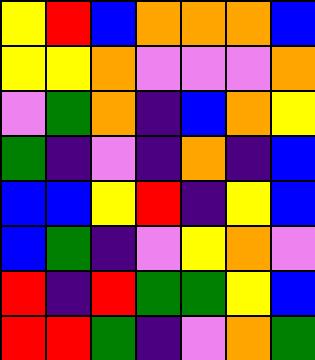[["yellow", "red", "blue", "orange", "orange", "orange", "blue"], ["yellow", "yellow", "orange", "violet", "violet", "violet", "orange"], ["violet", "green", "orange", "indigo", "blue", "orange", "yellow"], ["green", "indigo", "violet", "indigo", "orange", "indigo", "blue"], ["blue", "blue", "yellow", "red", "indigo", "yellow", "blue"], ["blue", "green", "indigo", "violet", "yellow", "orange", "violet"], ["red", "indigo", "red", "green", "green", "yellow", "blue"], ["red", "red", "green", "indigo", "violet", "orange", "green"]]